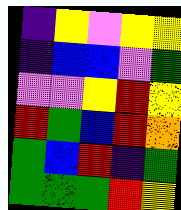[["indigo", "yellow", "violet", "yellow", "yellow"], ["indigo", "blue", "blue", "violet", "green"], ["violet", "violet", "yellow", "red", "yellow"], ["red", "green", "blue", "red", "orange"], ["green", "blue", "red", "indigo", "green"], ["green", "green", "green", "red", "yellow"]]